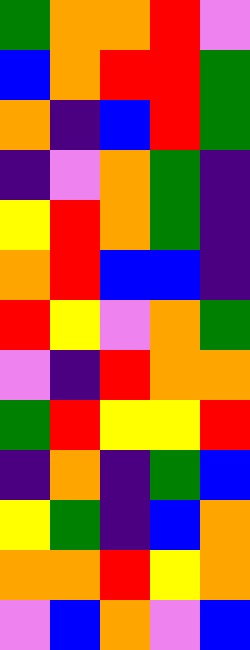[["green", "orange", "orange", "red", "violet"], ["blue", "orange", "red", "red", "green"], ["orange", "indigo", "blue", "red", "green"], ["indigo", "violet", "orange", "green", "indigo"], ["yellow", "red", "orange", "green", "indigo"], ["orange", "red", "blue", "blue", "indigo"], ["red", "yellow", "violet", "orange", "green"], ["violet", "indigo", "red", "orange", "orange"], ["green", "red", "yellow", "yellow", "red"], ["indigo", "orange", "indigo", "green", "blue"], ["yellow", "green", "indigo", "blue", "orange"], ["orange", "orange", "red", "yellow", "orange"], ["violet", "blue", "orange", "violet", "blue"]]